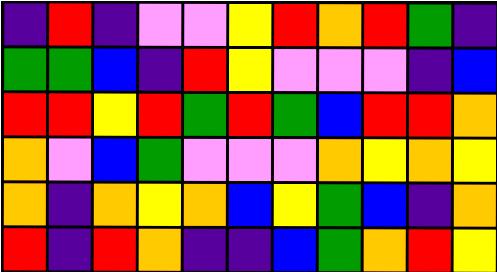[["indigo", "red", "indigo", "violet", "violet", "yellow", "red", "orange", "red", "green", "indigo"], ["green", "green", "blue", "indigo", "red", "yellow", "violet", "violet", "violet", "indigo", "blue"], ["red", "red", "yellow", "red", "green", "red", "green", "blue", "red", "red", "orange"], ["orange", "violet", "blue", "green", "violet", "violet", "violet", "orange", "yellow", "orange", "yellow"], ["orange", "indigo", "orange", "yellow", "orange", "blue", "yellow", "green", "blue", "indigo", "orange"], ["red", "indigo", "red", "orange", "indigo", "indigo", "blue", "green", "orange", "red", "yellow"]]